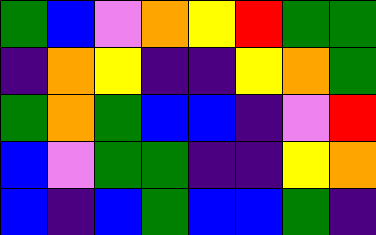[["green", "blue", "violet", "orange", "yellow", "red", "green", "green"], ["indigo", "orange", "yellow", "indigo", "indigo", "yellow", "orange", "green"], ["green", "orange", "green", "blue", "blue", "indigo", "violet", "red"], ["blue", "violet", "green", "green", "indigo", "indigo", "yellow", "orange"], ["blue", "indigo", "blue", "green", "blue", "blue", "green", "indigo"]]